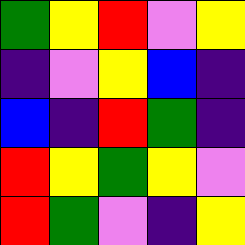[["green", "yellow", "red", "violet", "yellow"], ["indigo", "violet", "yellow", "blue", "indigo"], ["blue", "indigo", "red", "green", "indigo"], ["red", "yellow", "green", "yellow", "violet"], ["red", "green", "violet", "indigo", "yellow"]]